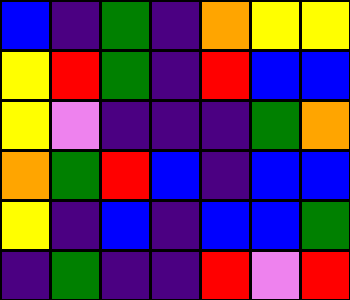[["blue", "indigo", "green", "indigo", "orange", "yellow", "yellow"], ["yellow", "red", "green", "indigo", "red", "blue", "blue"], ["yellow", "violet", "indigo", "indigo", "indigo", "green", "orange"], ["orange", "green", "red", "blue", "indigo", "blue", "blue"], ["yellow", "indigo", "blue", "indigo", "blue", "blue", "green"], ["indigo", "green", "indigo", "indigo", "red", "violet", "red"]]